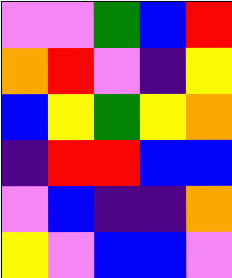[["violet", "violet", "green", "blue", "red"], ["orange", "red", "violet", "indigo", "yellow"], ["blue", "yellow", "green", "yellow", "orange"], ["indigo", "red", "red", "blue", "blue"], ["violet", "blue", "indigo", "indigo", "orange"], ["yellow", "violet", "blue", "blue", "violet"]]